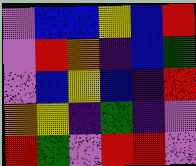[["violet", "blue", "blue", "yellow", "blue", "red"], ["violet", "red", "orange", "indigo", "blue", "green"], ["violet", "blue", "yellow", "blue", "indigo", "red"], ["orange", "yellow", "indigo", "green", "indigo", "violet"], ["red", "green", "violet", "red", "red", "violet"]]